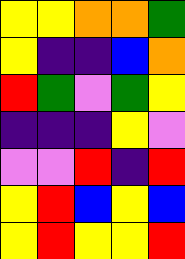[["yellow", "yellow", "orange", "orange", "green"], ["yellow", "indigo", "indigo", "blue", "orange"], ["red", "green", "violet", "green", "yellow"], ["indigo", "indigo", "indigo", "yellow", "violet"], ["violet", "violet", "red", "indigo", "red"], ["yellow", "red", "blue", "yellow", "blue"], ["yellow", "red", "yellow", "yellow", "red"]]